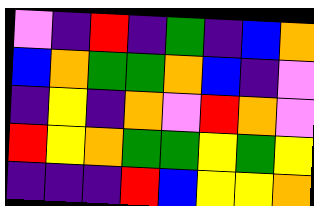[["violet", "indigo", "red", "indigo", "green", "indigo", "blue", "orange"], ["blue", "orange", "green", "green", "orange", "blue", "indigo", "violet"], ["indigo", "yellow", "indigo", "orange", "violet", "red", "orange", "violet"], ["red", "yellow", "orange", "green", "green", "yellow", "green", "yellow"], ["indigo", "indigo", "indigo", "red", "blue", "yellow", "yellow", "orange"]]